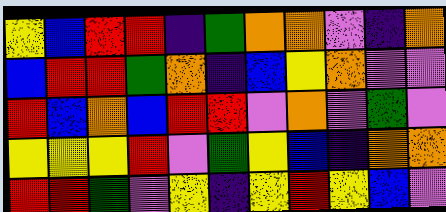[["yellow", "blue", "red", "red", "indigo", "green", "orange", "orange", "violet", "indigo", "orange"], ["blue", "red", "red", "green", "orange", "indigo", "blue", "yellow", "orange", "violet", "violet"], ["red", "blue", "orange", "blue", "red", "red", "violet", "orange", "violet", "green", "violet"], ["yellow", "yellow", "yellow", "red", "violet", "green", "yellow", "blue", "indigo", "orange", "orange"], ["red", "red", "green", "violet", "yellow", "indigo", "yellow", "red", "yellow", "blue", "violet"]]